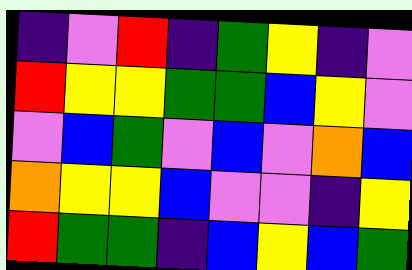[["indigo", "violet", "red", "indigo", "green", "yellow", "indigo", "violet"], ["red", "yellow", "yellow", "green", "green", "blue", "yellow", "violet"], ["violet", "blue", "green", "violet", "blue", "violet", "orange", "blue"], ["orange", "yellow", "yellow", "blue", "violet", "violet", "indigo", "yellow"], ["red", "green", "green", "indigo", "blue", "yellow", "blue", "green"]]